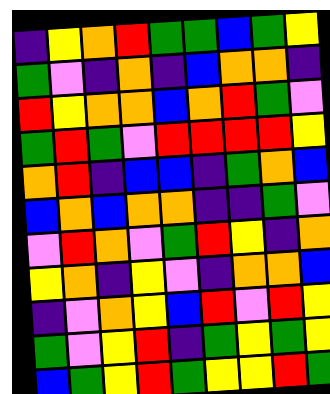[["indigo", "yellow", "orange", "red", "green", "green", "blue", "green", "yellow"], ["green", "violet", "indigo", "orange", "indigo", "blue", "orange", "orange", "indigo"], ["red", "yellow", "orange", "orange", "blue", "orange", "red", "green", "violet"], ["green", "red", "green", "violet", "red", "red", "red", "red", "yellow"], ["orange", "red", "indigo", "blue", "blue", "indigo", "green", "orange", "blue"], ["blue", "orange", "blue", "orange", "orange", "indigo", "indigo", "green", "violet"], ["violet", "red", "orange", "violet", "green", "red", "yellow", "indigo", "orange"], ["yellow", "orange", "indigo", "yellow", "violet", "indigo", "orange", "orange", "blue"], ["indigo", "violet", "orange", "yellow", "blue", "red", "violet", "red", "yellow"], ["green", "violet", "yellow", "red", "indigo", "green", "yellow", "green", "yellow"], ["blue", "green", "yellow", "red", "green", "yellow", "yellow", "red", "green"]]